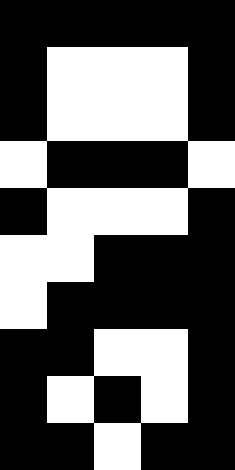[["black", "black", "black", "black", "black"], ["black", "white", "white", "white", "black"], ["black", "white", "white", "white", "black"], ["white", "black", "black", "black", "white"], ["black", "white", "white", "white", "black"], ["white", "white", "black", "black", "black"], ["white", "black", "black", "black", "black"], ["black", "black", "white", "white", "black"], ["black", "white", "black", "white", "black"], ["black", "black", "white", "black", "black"]]